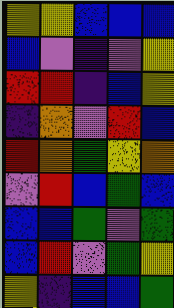[["yellow", "yellow", "blue", "blue", "blue"], ["blue", "violet", "indigo", "violet", "yellow"], ["red", "red", "indigo", "blue", "yellow"], ["indigo", "orange", "violet", "red", "blue"], ["red", "orange", "green", "yellow", "orange"], ["violet", "red", "blue", "green", "blue"], ["blue", "blue", "green", "violet", "green"], ["blue", "red", "violet", "green", "yellow"], ["yellow", "indigo", "blue", "blue", "green"]]